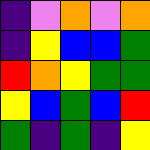[["indigo", "violet", "orange", "violet", "orange"], ["indigo", "yellow", "blue", "blue", "green"], ["red", "orange", "yellow", "green", "green"], ["yellow", "blue", "green", "blue", "red"], ["green", "indigo", "green", "indigo", "yellow"]]